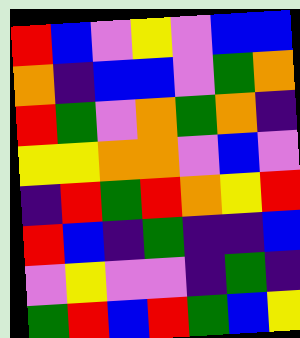[["red", "blue", "violet", "yellow", "violet", "blue", "blue"], ["orange", "indigo", "blue", "blue", "violet", "green", "orange"], ["red", "green", "violet", "orange", "green", "orange", "indigo"], ["yellow", "yellow", "orange", "orange", "violet", "blue", "violet"], ["indigo", "red", "green", "red", "orange", "yellow", "red"], ["red", "blue", "indigo", "green", "indigo", "indigo", "blue"], ["violet", "yellow", "violet", "violet", "indigo", "green", "indigo"], ["green", "red", "blue", "red", "green", "blue", "yellow"]]